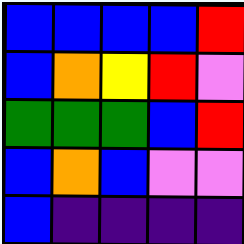[["blue", "blue", "blue", "blue", "red"], ["blue", "orange", "yellow", "red", "violet"], ["green", "green", "green", "blue", "red"], ["blue", "orange", "blue", "violet", "violet"], ["blue", "indigo", "indigo", "indigo", "indigo"]]